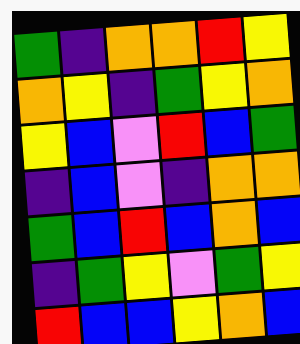[["green", "indigo", "orange", "orange", "red", "yellow"], ["orange", "yellow", "indigo", "green", "yellow", "orange"], ["yellow", "blue", "violet", "red", "blue", "green"], ["indigo", "blue", "violet", "indigo", "orange", "orange"], ["green", "blue", "red", "blue", "orange", "blue"], ["indigo", "green", "yellow", "violet", "green", "yellow"], ["red", "blue", "blue", "yellow", "orange", "blue"]]